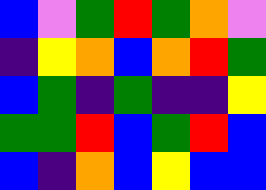[["blue", "violet", "green", "red", "green", "orange", "violet"], ["indigo", "yellow", "orange", "blue", "orange", "red", "green"], ["blue", "green", "indigo", "green", "indigo", "indigo", "yellow"], ["green", "green", "red", "blue", "green", "red", "blue"], ["blue", "indigo", "orange", "blue", "yellow", "blue", "blue"]]